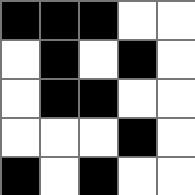[["black", "black", "black", "white", "white"], ["white", "black", "white", "black", "white"], ["white", "black", "black", "white", "white"], ["white", "white", "white", "black", "white"], ["black", "white", "black", "white", "white"]]